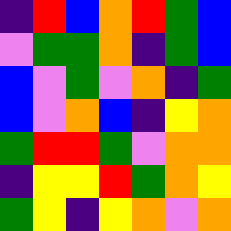[["indigo", "red", "blue", "orange", "red", "green", "blue"], ["violet", "green", "green", "orange", "indigo", "green", "blue"], ["blue", "violet", "green", "violet", "orange", "indigo", "green"], ["blue", "violet", "orange", "blue", "indigo", "yellow", "orange"], ["green", "red", "red", "green", "violet", "orange", "orange"], ["indigo", "yellow", "yellow", "red", "green", "orange", "yellow"], ["green", "yellow", "indigo", "yellow", "orange", "violet", "orange"]]